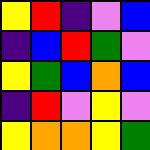[["yellow", "red", "indigo", "violet", "blue"], ["indigo", "blue", "red", "green", "violet"], ["yellow", "green", "blue", "orange", "blue"], ["indigo", "red", "violet", "yellow", "violet"], ["yellow", "orange", "orange", "yellow", "green"]]